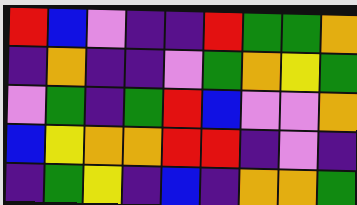[["red", "blue", "violet", "indigo", "indigo", "red", "green", "green", "orange"], ["indigo", "orange", "indigo", "indigo", "violet", "green", "orange", "yellow", "green"], ["violet", "green", "indigo", "green", "red", "blue", "violet", "violet", "orange"], ["blue", "yellow", "orange", "orange", "red", "red", "indigo", "violet", "indigo"], ["indigo", "green", "yellow", "indigo", "blue", "indigo", "orange", "orange", "green"]]